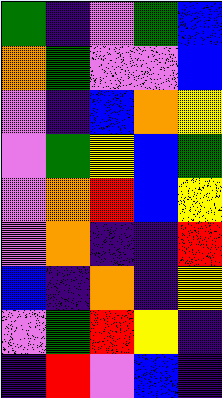[["green", "indigo", "violet", "green", "blue"], ["orange", "green", "violet", "violet", "blue"], ["violet", "indigo", "blue", "orange", "yellow"], ["violet", "green", "yellow", "blue", "green"], ["violet", "orange", "red", "blue", "yellow"], ["violet", "orange", "indigo", "indigo", "red"], ["blue", "indigo", "orange", "indigo", "yellow"], ["violet", "green", "red", "yellow", "indigo"], ["indigo", "red", "violet", "blue", "indigo"]]